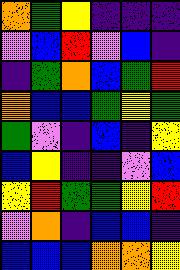[["orange", "green", "yellow", "indigo", "indigo", "indigo"], ["violet", "blue", "red", "violet", "blue", "indigo"], ["indigo", "green", "orange", "blue", "green", "red"], ["orange", "blue", "blue", "green", "yellow", "green"], ["green", "violet", "indigo", "blue", "indigo", "yellow"], ["blue", "yellow", "indigo", "indigo", "violet", "blue"], ["yellow", "red", "green", "green", "yellow", "red"], ["violet", "orange", "indigo", "blue", "blue", "indigo"], ["blue", "blue", "blue", "orange", "orange", "yellow"]]